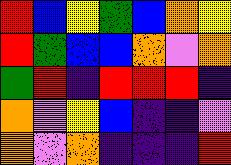[["red", "blue", "yellow", "green", "blue", "orange", "yellow"], ["red", "green", "blue", "blue", "orange", "violet", "orange"], ["green", "red", "indigo", "red", "red", "red", "indigo"], ["orange", "violet", "yellow", "blue", "indigo", "indigo", "violet"], ["orange", "violet", "orange", "indigo", "indigo", "indigo", "red"]]